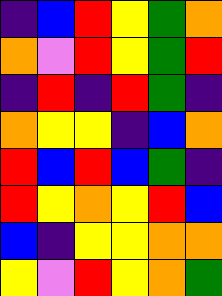[["indigo", "blue", "red", "yellow", "green", "orange"], ["orange", "violet", "red", "yellow", "green", "red"], ["indigo", "red", "indigo", "red", "green", "indigo"], ["orange", "yellow", "yellow", "indigo", "blue", "orange"], ["red", "blue", "red", "blue", "green", "indigo"], ["red", "yellow", "orange", "yellow", "red", "blue"], ["blue", "indigo", "yellow", "yellow", "orange", "orange"], ["yellow", "violet", "red", "yellow", "orange", "green"]]